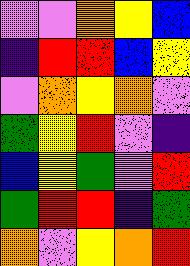[["violet", "violet", "orange", "yellow", "blue"], ["indigo", "red", "red", "blue", "yellow"], ["violet", "orange", "yellow", "orange", "violet"], ["green", "yellow", "red", "violet", "indigo"], ["blue", "yellow", "green", "violet", "red"], ["green", "red", "red", "indigo", "green"], ["orange", "violet", "yellow", "orange", "red"]]